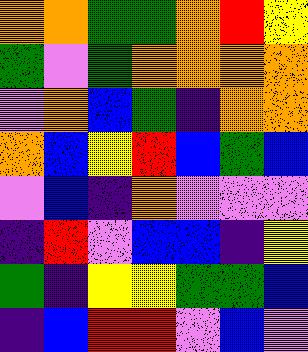[["orange", "orange", "green", "green", "orange", "red", "yellow"], ["green", "violet", "green", "orange", "orange", "orange", "orange"], ["violet", "orange", "blue", "green", "indigo", "orange", "orange"], ["orange", "blue", "yellow", "red", "blue", "green", "blue"], ["violet", "blue", "indigo", "orange", "violet", "violet", "violet"], ["indigo", "red", "violet", "blue", "blue", "indigo", "yellow"], ["green", "indigo", "yellow", "yellow", "green", "green", "blue"], ["indigo", "blue", "red", "red", "violet", "blue", "violet"]]